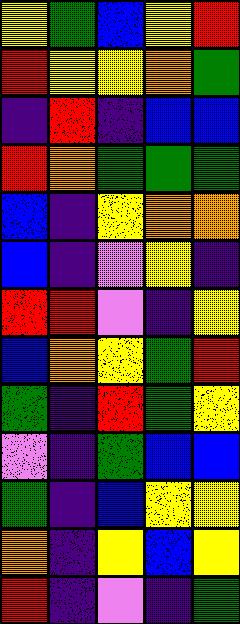[["yellow", "green", "blue", "yellow", "red"], ["red", "yellow", "yellow", "orange", "green"], ["indigo", "red", "indigo", "blue", "blue"], ["red", "orange", "green", "green", "green"], ["blue", "indigo", "yellow", "orange", "orange"], ["blue", "indigo", "violet", "yellow", "indigo"], ["red", "red", "violet", "indigo", "yellow"], ["blue", "orange", "yellow", "green", "red"], ["green", "indigo", "red", "green", "yellow"], ["violet", "indigo", "green", "blue", "blue"], ["green", "indigo", "blue", "yellow", "yellow"], ["orange", "indigo", "yellow", "blue", "yellow"], ["red", "indigo", "violet", "indigo", "green"]]